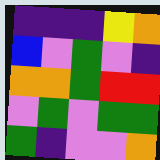[["indigo", "indigo", "indigo", "yellow", "orange"], ["blue", "violet", "green", "violet", "indigo"], ["orange", "orange", "green", "red", "red"], ["violet", "green", "violet", "green", "green"], ["green", "indigo", "violet", "violet", "orange"]]